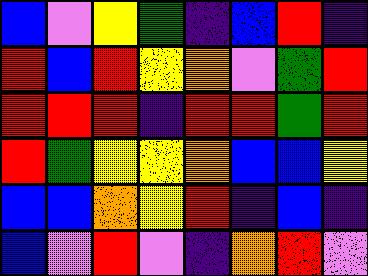[["blue", "violet", "yellow", "green", "indigo", "blue", "red", "indigo"], ["red", "blue", "red", "yellow", "orange", "violet", "green", "red"], ["red", "red", "red", "indigo", "red", "red", "green", "red"], ["red", "green", "yellow", "yellow", "orange", "blue", "blue", "yellow"], ["blue", "blue", "orange", "yellow", "red", "indigo", "blue", "indigo"], ["blue", "violet", "red", "violet", "indigo", "orange", "red", "violet"]]